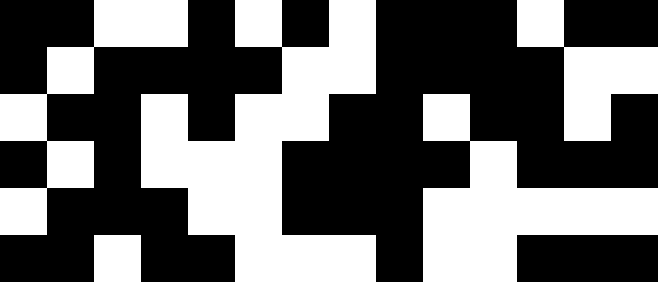[["black", "black", "white", "white", "black", "white", "black", "white", "black", "black", "black", "white", "black", "black"], ["black", "white", "black", "black", "black", "black", "white", "white", "black", "black", "black", "black", "white", "white"], ["white", "black", "black", "white", "black", "white", "white", "black", "black", "white", "black", "black", "white", "black"], ["black", "white", "black", "white", "white", "white", "black", "black", "black", "black", "white", "black", "black", "black"], ["white", "black", "black", "black", "white", "white", "black", "black", "black", "white", "white", "white", "white", "white"], ["black", "black", "white", "black", "black", "white", "white", "white", "black", "white", "white", "black", "black", "black"]]